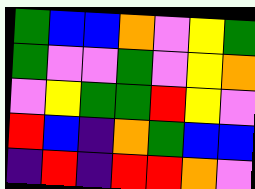[["green", "blue", "blue", "orange", "violet", "yellow", "green"], ["green", "violet", "violet", "green", "violet", "yellow", "orange"], ["violet", "yellow", "green", "green", "red", "yellow", "violet"], ["red", "blue", "indigo", "orange", "green", "blue", "blue"], ["indigo", "red", "indigo", "red", "red", "orange", "violet"]]